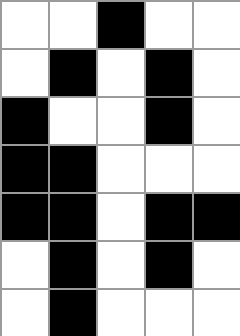[["white", "white", "black", "white", "white"], ["white", "black", "white", "black", "white"], ["black", "white", "white", "black", "white"], ["black", "black", "white", "white", "white"], ["black", "black", "white", "black", "black"], ["white", "black", "white", "black", "white"], ["white", "black", "white", "white", "white"]]